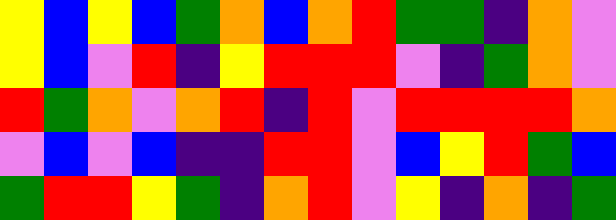[["yellow", "blue", "yellow", "blue", "green", "orange", "blue", "orange", "red", "green", "green", "indigo", "orange", "violet"], ["yellow", "blue", "violet", "red", "indigo", "yellow", "red", "red", "red", "violet", "indigo", "green", "orange", "violet"], ["red", "green", "orange", "violet", "orange", "red", "indigo", "red", "violet", "red", "red", "red", "red", "orange"], ["violet", "blue", "violet", "blue", "indigo", "indigo", "red", "red", "violet", "blue", "yellow", "red", "green", "blue"], ["green", "red", "red", "yellow", "green", "indigo", "orange", "red", "violet", "yellow", "indigo", "orange", "indigo", "green"]]